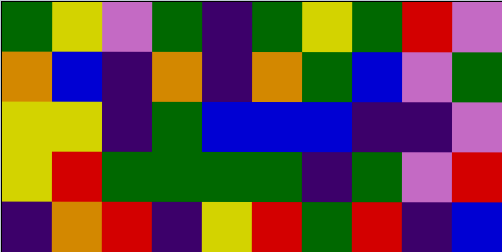[["green", "yellow", "violet", "green", "indigo", "green", "yellow", "green", "red", "violet"], ["orange", "blue", "indigo", "orange", "indigo", "orange", "green", "blue", "violet", "green"], ["yellow", "yellow", "indigo", "green", "blue", "blue", "blue", "indigo", "indigo", "violet"], ["yellow", "red", "green", "green", "green", "green", "indigo", "green", "violet", "red"], ["indigo", "orange", "red", "indigo", "yellow", "red", "green", "red", "indigo", "blue"]]